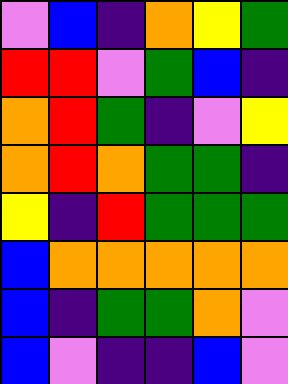[["violet", "blue", "indigo", "orange", "yellow", "green"], ["red", "red", "violet", "green", "blue", "indigo"], ["orange", "red", "green", "indigo", "violet", "yellow"], ["orange", "red", "orange", "green", "green", "indigo"], ["yellow", "indigo", "red", "green", "green", "green"], ["blue", "orange", "orange", "orange", "orange", "orange"], ["blue", "indigo", "green", "green", "orange", "violet"], ["blue", "violet", "indigo", "indigo", "blue", "violet"]]